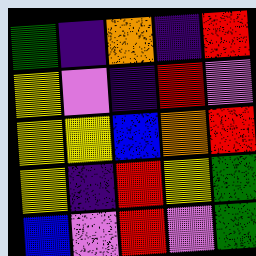[["green", "indigo", "orange", "indigo", "red"], ["yellow", "violet", "indigo", "red", "violet"], ["yellow", "yellow", "blue", "orange", "red"], ["yellow", "indigo", "red", "yellow", "green"], ["blue", "violet", "red", "violet", "green"]]